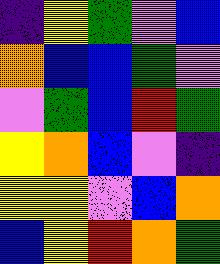[["indigo", "yellow", "green", "violet", "blue"], ["orange", "blue", "blue", "green", "violet"], ["violet", "green", "blue", "red", "green"], ["yellow", "orange", "blue", "violet", "indigo"], ["yellow", "yellow", "violet", "blue", "orange"], ["blue", "yellow", "red", "orange", "green"]]